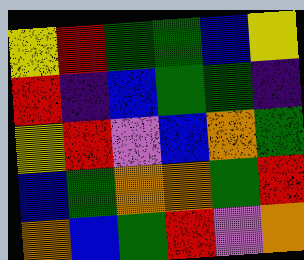[["yellow", "red", "green", "green", "blue", "yellow"], ["red", "indigo", "blue", "green", "green", "indigo"], ["yellow", "red", "violet", "blue", "orange", "green"], ["blue", "green", "orange", "orange", "green", "red"], ["orange", "blue", "green", "red", "violet", "orange"]]